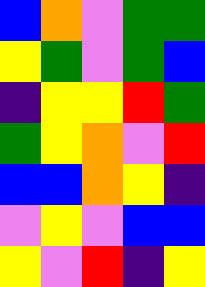[["blue", "orange", "violet", "green", "green"], ["yellow", "green", "violet", "green", "blue"], ["indigo", "yellow", "yellow", "red", "green"], ["green", "yellow", "orange", "violet", "red"], ["blue", "blue", "orange", "yellow", "indigo"], ["violet", "yellow", "violet", "blue", "blue"], ["yellow", "violet", "red", "indigo", "yellow"]]